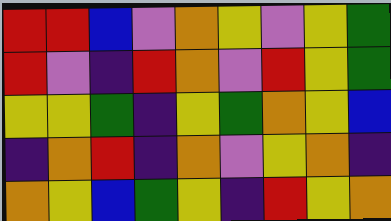[["red", "red", "blue", "violet", "orange", "yellow", "violet", "yellow", "green"], ["red", "violet", "indigo", "red", "orange", "violet", "red", "yellow", "green"], ["yellow", "yellow", "green", "indigo", "yellow", "green", "orange", "yellow", "blue"], ["indigo", "orange", "red", "indigo", "orange", "violet", "yellow", "orange", "indigo"], ["orange", "yellow", "blue", "green", "yellow", "indigo", "red", "yellow", "orange"]]